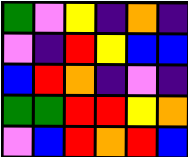[["green", "violet", "yellow", "indigo", "orange", "indigo"], ["violet", "indigo", "red", "yellow", "blue", "blue"], ["blue", "red", "orange", "indigo", "violet", "indigo"], ["green", "green", "red", "red", "yellow", "orange"], ["violet", "blue", "red", "orange", "red", "blue"]]